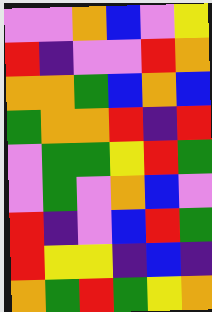[["violet", "violet", "orange", "blue", "violet", "yellow"], ["red", "indigo", "violet", "violet", "red", "orange"], ["orange", "orange", "green", "blue", "orange", "blue"], ["green", "orange", "orange", "red", "indigo", "red"], ["violet", "green", "green", "yellow", "red", "green"], ["violet", "green", "violet", "orange", "blue", "violet"], ["red", "indigo", "violet", "blue", "red", "green"], ["red", "yellow", "yellow", "indigo", "blue", "indigo"], ["orange", "green", "red", "green", "yellow", "orange"]]